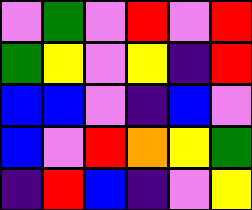[["violet", "green", "violet", "red", "violet", "red"], ["green", "yellow", "violet", "yellow", "indigo", "red"], ["blue", "blue", "violet", "indigo", "blue", "violet"], ["blue", "violet", "red", "orange", "yellow", "green"], ["indigo", "red", "blue", "indigo", "violet", "yellow"]]